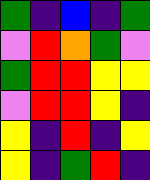[["green", "indigo", "blue", "indigo", "green"], ["violet", "red", "orange", "green", "violet"], ["green", "red", "red", "yellow", "yellow"], ["violet", "red", "red", "yellow", "indigo"], ["yellow", "indigo", "red", "indigo", "yellow"], ["yellow", "indigo", "green", "red", "indigo"]]